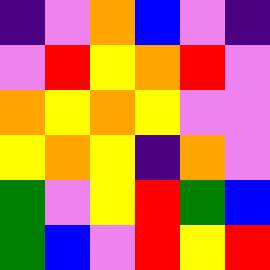[["indigo", "violet", "orange", "blue", "violet", "indigo"], ["violet", "red", "yellow", "orange", "red", "violet"], ["orange", "yellow", "orange", "yellow", "violet", "violet"], ["yellow", "orange", "yellow", "indigo", "orange", "violet"], ["green", "violet", "yellow", "red", "green", "blue"], ["green", "blue", "violet", "red", "yellow", "red"]]